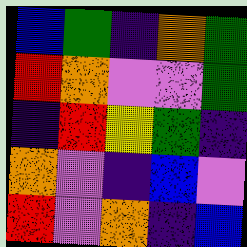[["blue", "green", "indigo", "orange", "green"], ["red", "orange", "violet", "violet", "green"], ["indigo", "red", "yellow", "green", "indigo"], ["orange", "violet", "indigo", "blue", "violet"], ["red", "violet", "orange", "indigo", "blue"]]